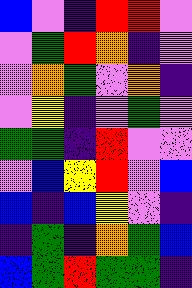[["blue", "violet", "indigo", "red", "red", "violet"], ["violet", "green", "red", "orange", "indigo", "violet"], ["violet", "orange", "green", "violet", "orange", "indigo"], ["violet", "yellow", "indigo", "violet", "green", "violet"], ["green", "green", "indigo", "red", "violet", "violet"], ["violet", "blue", "yellow", "red", "violet", "blue"], ["blue", "indigo", "blue", "yellow", "violet", "indigo"], ["indigo", "green", "indigo", "orange", "green", "blue"], ["blue", "green", "red", "green", "green", "indigo"]]